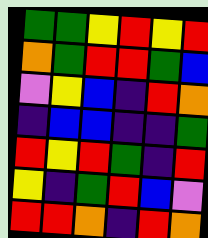[["green", "green", "yellow", "red", "yellow", "red"], ["orange", "green", "red", "red", "green", "blue"], ["violet", "yellow", "blue", "indigo", "red", "orange"], ["indigo", "blue", "blue", "indigo", "indigo", "green"], ["red", "yellow", "red", "green", "indigo", "red"], ["yellow", "indigo", "green", "red", "blue", "violet"], ["red", "red", "orange", "indigo", "red", "orange"]]